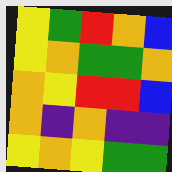[["yellow", "green", "red", "orange", "blue"], ["yellow", "orange", "green", "green", "orange"], ["orange", "yellow", "red", "red", "blue"], ["orange", "indigo", "orange", "indigo", "indigo"], ["yellow", "orange", "yellow", "green", "green"]]